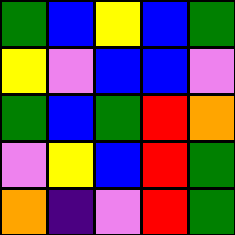[["green", "blue", "yellow", "blue", "green"], ["yellow", "violet", "blue", "blue", "violet"], ["green", "blue", "green", "red", "orange"], ["violet", "yellow", "blue", "red", "green"], ["orange", "indigo", "violet", "red", "green"]]